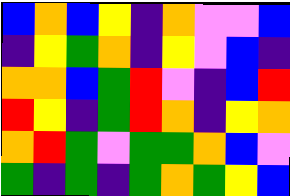[["blue", "orange", "blue", "yellow", "indigo", "orange", "violet", "violet", "blue"], ["indigo", "yellow", "green", "orange", "indigo", "yellow", "violet", "blue", "indigo"], ["orange", "orange", "blue", "green", "red", "violet", "indigo", "blue", "red"], ["red", "yellow", "indigo", "green", "red", "orange", "indigo", "yellow", "orange"], ["orange", "red", "green", "violet", "green", "green", "orange", "blue", "violet"], ["green", "indigo", "green", "indigo", "green", "orange", "green", "yellow", "blue"]]